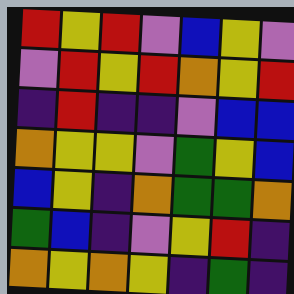[["red", "yellow", "red", "violet", "blue", "yellow", "violet"], ["violet", "red", "yellow", "red", "orange", "yellow", "red"], ["indigo", "red", "indigo", "indigo", "violet", "blue", "blue"], ["orange", "yellow", "yellow", "violet", "green", "yellow", "blue"], ["blue", "yellow", "indigo", "orange", "green", "green", "orange"], ["green", "blue", "indigo", "violet", "yellow", "red", "indigo"], ["orange", "yellow", "orange", "yellow", "indigo", "green", "indigo"]]